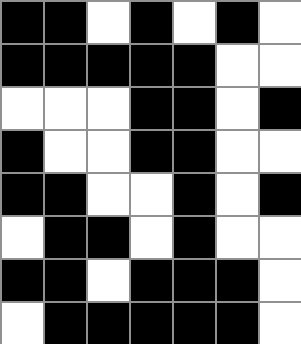[["black", "black", "white", "black", "white", "black", "white"], ["black", "black", "black", "black", "black", "white", "white"], ["white", "white", "white", "black", "black", "white", "black"], ["black", "white", "white", "black", "black", "white", "white"], ["black", "black", "white", "white", "black", "white", "black"], ["white", "black", "black", "white", "black", "white", "white"], ["black", "black", "white", "black", "black", "black", "white"], ["white", "black", "black", "black", "black", "black", "white"]]